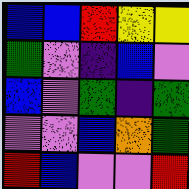[["blue", "blue", "red", "yellow", "yellow"], ["green", "violet", "indigo", "blue", "violet"], ["blue", "violet", "green", "indigo", "green"], ["violet", "violet", "blue", "orange", "green"], ["red", "blue", "violet", "violet", "red"]]